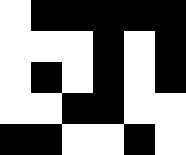[["white", "black", "black", "black", "black", "black"], ["white", "white", "white", "black", "white", "black"], ["white", "black", "white", "black", "white", "black"], ["white", "white", "black", "black", "white", "white"], ["black", "black", "white", "white", "black", "white"]]